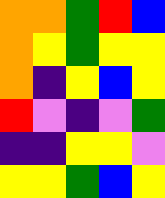[["orange", "orange", "green", "red", "blue"], ["orange", "yellow", "green", "yellow", "yellow"], ["orange", "indigo", "yellow", "blue", "yellow"], ["red", "violet", "indigo", "violet", "green"], ["indigo", "indigo", "yellow", "yellow", "violet"], ["yellow", "yellow", "green", "blue", "yellow"]]